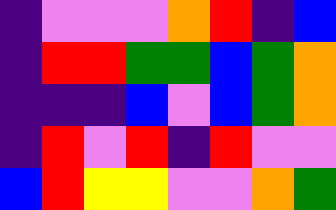[["indigo", "violet", "violet", "violet", "orange", "red", "indigo", "blue"], ["indigo", "red", "red", "green", "green", "blue", "green", "orange"], ["indigo", "indigo", "indigo", "blue", "violet", "blue", "green", "orange"], ["indigo", "red", "violet", "red", "indigo", "red", "violet", "violet"], ["blue", "red", "yellow", "yellow", "violet", "violet", "orange", "green"]]